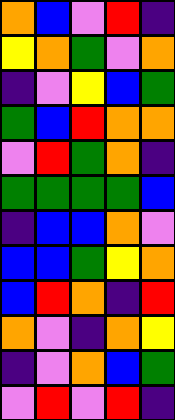[["orange", "blue", "violet", "red", "indigo"], ["yellow", "orange", "green", "violet", "orange"], ["indigo", "violet", "yellow", "blue", "green"], ["green", "blue", "red", "orange", "orange"], ["violet", "red", "green", "orange", "indigo"], ["green", "green", "green", "green", "blue"], ["indigo", "blue", "blue", "orange", "violet"], ["blue", "blue", "green", "yellow", "orange"], ["blue", "red", "orange", "indigo", "red"], ["orange", "violet", "indigo", "orange", "yellow"], ["indigo", "violet", "orange", "blue", "green"], ["violet", "red", "violet", "red", "indigo"]]